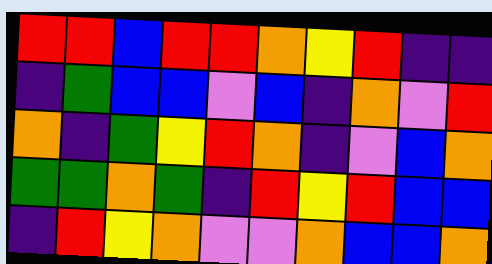[["red", "red", "blue", "red", "red", "orange", "yellow", "red", "indigo", "indigo"], ["indigo", "green", "blue", "blue", "violet", "blue", "indigo", "orange", "violet", "red"], ["orange", "indigo", "green", "yellow", "red", "orange", "indigo", "violet", "blue", "orange"], ["green", "green", "orange", "green", "indigo", "red", "yellow", "red", "blue", "blue"], ["indigo", "red", "yellow", "orange", "violet", "violet", "orange", "blue", "blue", "orange"]]